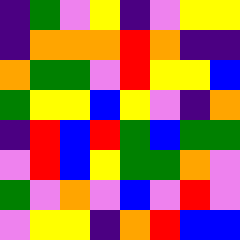[["indigo", "green", "violet", "yellow", "indigo", "violet", "yellow", "yellow"], ["indigo", "orange", "orange", "orange", "red", "orange", "indigo", "indigo"], ["orange", "green", "green", "violet", "red", "yellow", "yellow", "blue"], ["green", "yellow", "yellow", "blue", "yellow", "violet", "indigo", "orange"], ["indigo", "red", "blue", "red", "green", "blue", "green", "green"], ["violet", "red", "blue", "yellow", "green", "green", "orange", "violet"], ["green", "violet", "orange", "violet", "blue", "violet", "red", "violet"], ["violet", "yellow", "yellow", "indigo", "orange", "red", "blue", "blue"]]